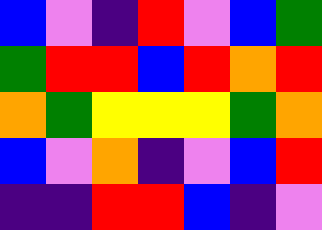[["blue", "violet", "indigo", "red", "violet", "blue", "green"], ["green", "red", "red", "blue", "red", "orange", "red"], ["orange", "green", "yellow", "yellow", "yellow", "green", "orange"], ["blue", "violet", "orange", "indigo", "violet", "blue", "red"], ["indigo", "indigo", "red", "red", "blue", "indigo", "violet"]]